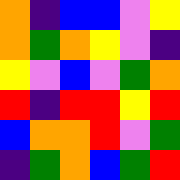[["orange", "indigo", "blue", "blue", "violet", "yellow"], ["orange", "green", "orange", "yellow", "violet", "indigo"], ["yellow", "violet", "blue", "violet", "green", "orange"], ["red", "indigo", "red", "red", "yellow", "red"], ["blue", "orange", "orange", "red", "violet", "green"], ["indigo", "green", "orange", "blue", "green", "red"]]